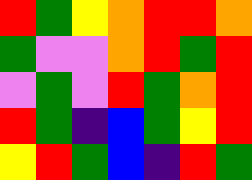[["red", "green", "yellow", "orange", "red", "red", "orange"], ["green", "violet", "violet", "orange", "red", "green", "red"], ["violet", "green", "violet", "red", "green", "orange", "red"], ["red", "green", "indigo", "blue", "green", "yellow", "red"], ["yellow", "red", "green", "blue", "indigo", "red", "green"]]